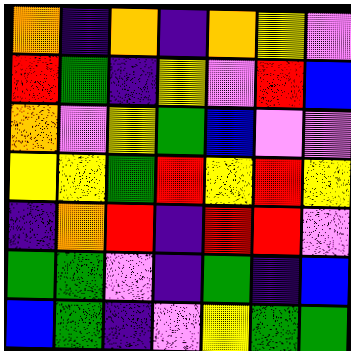[["orange", "indigo", "orange", "indigo", "orange", "yellow", "violet"], ["red", "green", "indigo", "yellow", "violet", "red", "blue"], ["orange", "violet", "yellow", "green", "blue", "violet", "violet"], ["yellow", "yellow", "green", "red", "yellow", "red", "yellow"], ["indigo", "orange", "red", "indigo", "red", "red", "violet"], ["green", "green", "violet", "indigo", "green", "indigo", "blue"], ["blue", "green", "indigo", "violet", "yellow", "green", "green"]]